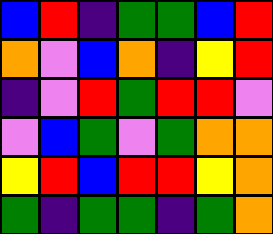[["blue", "red", "indigo", "green", "green", "blue", "red"], ["orange", "violet", "blue", "orange", "indigo", "yellow", "red"], ["indigo", "violet", "red", "green", "red", "red", "violet"], ["violet", "blue", "green", "violet", "green", "orange", "orange"], ["yellow", "red", "blue", "red", "red", "yellow", "orange"], ["green", "indigo", "green", "green", "indigo", "green", "orange"]]